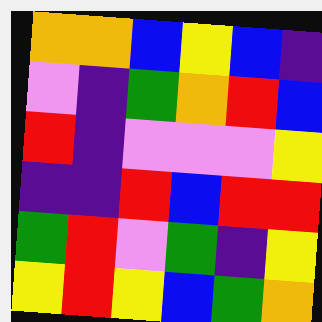[["orange", "orange", "blue", "yellow", "blue", "indigo"], ["violet", "indigo", "green", "orange", "red", "blue"], ["red", "indigo", "violet", "violet", "violet", "yellow"], ["indigo", "indigo", "red", "blue", "red", "red"], ["green", "red", "violet", "green", "indigo", "yellow"], ["yellow", "red", "yellow", "blue", "green", "orange"]]